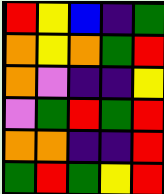[["red", "yellow", "blue", "indigo", "green"], ["orange", "yellow", "orange", "green", "red"], ["orange", "violet", "indigo", "indigo", "yellow"], ["violet", "green", "red", "green", "red"], ["orange", "orange", "indigo", "indigo", "red"], ["green", "red", "green", "yellow", "red"]]